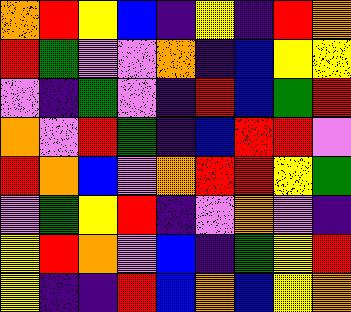[["orange", "red", "yellow", "blue", "indigo", "yellow", "indigo", "red", "orange"], ["red", "green", "violet", "violet", "orange", "indigo", "blue", "yellow", "yellow"], ["violet", "indigo", "green", "violet", "indigo", "red", "blue", "green", "red"], ["orange", "violet", "red", "green", "indigo", "blue", "red", "red", "violet"], ["red", "orange", "blue", "violet", "orange", "red", "red", "yellow", "green"], ["violet", "green", "yellow", "red", "indigo", "violet", "orange", "violet", "indigo"], ["yellow", "red", "orange", "violet", "blue", "indigo", "green", "yellow", "red"], ["yellow", "indigo", "indigo", "red", "blue", "orange", "blue", "yellow", "orange"]]